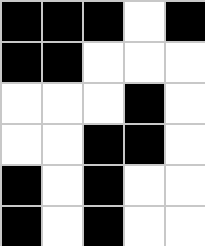[["black", "black", "black", "white", "black"], ["black", "black", "white", "white", "white"], ["white", "white", "white", "black", "white"], ["white", "white", "black", "black", "white"], ["black", "white", "black", "white", "white"], ["black", "white", "black", "white", "white"]]